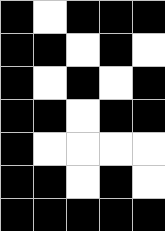[["black", "white", "black", "black", "black"], ["black", "black", "white", "black", "white"], ["black", "white", "black", "white", "black"], ["black", "black", "white", "black", "black"], ["black", "white", "white", "white", "white"], ["black", "black", "white", "black", "white"], ["black", "black", "black", "black", "black"]]